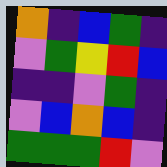[["orange", "indigo", "blue", "green", "indigo"], ["violet", "green", "yellow", "red", "blue"], ["indigo", "indigo", "violet", "green", "indigo"], ["violet", "blue", "orange", "blue", "indigo"], ["green", "green", "green", "red", "violet"]]